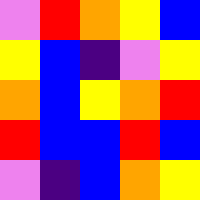[["violet", "red", "orange", "yellow", "blue"], ["yellow", "blue", "indigo", "violet", "yellow"], ["orange", "blue", "yellow", "orange", "red"], ["red", "blue", "blue", "red", "blue"], ["violet", "indigo", "blue", "orange", "yellow"]]